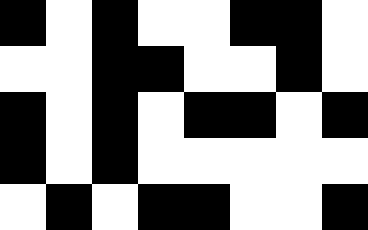[["black", "white", "black", "white", "white", "black", "black", "white"], ["white", "white", "black", "black", "white", "white", "black", "white"], ["black", "white", "black", "white", "black", "black", "white", "black"], ["black", "white", "black", "white", "white", "white", "white", "white"], ["white", "black", "white", "black", "black", "white", "white", "black"]]